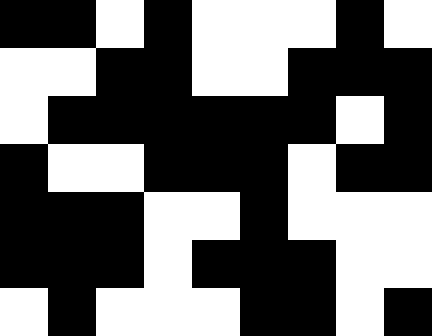[["black", "black", "white", "black", "white", "white", "white", "black", "white"], ["white", "white", "black", "black", "white", "white", "black", "black", "black"], ["white", "black", "black", "black", "black", "black", "black", "white", "black"], ["black", "white", "white", "black", "black", "black", "white", "black", "black"], ["black", "black", "black", "white", "white", "black", "white", "white", "white"], ["black", "black", "black", "white", "black", "black", "black", "white", "white"], ["white", "black", "white", "white", "white", "black", "black", "white", "black"]]